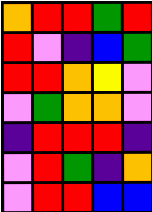[["orange", "red", "red", "green", "red"], ["red", "violet", "indigo", "blue", "green"], ["red", "red", "orange", "yellow", "violet"], ["violet", "green", "orange", "orange", "violet"], ["indigo", "red", "red", "red", "indigo"], ["violet", "red", "green", "indigo", "orange"], ["violet", "red", "red", "blue", "blue"]]